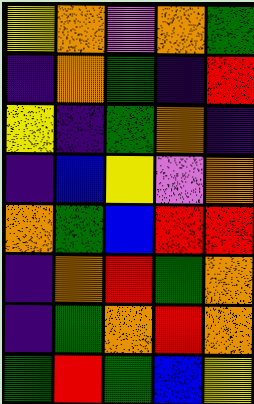[["yellow", "orange", "violet", "orange", "green"], ["indigo", "orange", "green", "indigo", "red"], ["yellow", "indigo", "green", "orange", "indigo"], ["indigo", "blue", "yellow", "violet", "orange"], ["orange", "green", "blue", "red", "red"], ["indigo", "orange", "red", "green", "orange"], ["indigo", "green", "orange", "red", "orange"], ["green", "red", "green", "blue", "yellow"]]